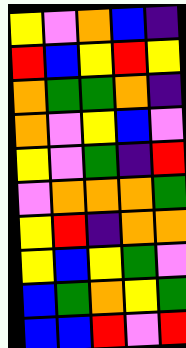[["yellow", "violet", "orange", "blue", "indigo"], ["red", "blue", "yellow", "red", "yellow"], ["orange", "green", "green", "orange", "indigo"], ["orange", "violet", "yellow", "blue", "violet"], ["yellow", "violet", "green", "indigo", "red"], ["violet", "orange", "orange", "orange", "green"], ["yellow", "red", "indigo", "orange", "orange"], ["yellow", "blue", "yellow", "green", "violet"], ["blue", "green", "orange", "yellow", "green"], ["blue", "blue", "red", "violet", "red"]]